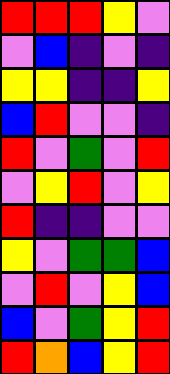[["red", "red", "red", "yellow", "violet"], ["violet", "blue", "indigo", "violet", "indigo"], ["yellow", "yellow", "indigo", "indigo", "yellow"], ["blue", "red", "violet", "violet", "indigo"], ["red", "violet", "green", "violet", "red"], ["violet", "yellow", "red", "violet", "yellow"], ["red", "indigo", "indigo", "violet", "violet"], ["yellow", "violet", "green", "green", "blue"], ["violet", "red", "violet", "yellow", "blue"], ["blue", "violet", "green", "yellow", "red"], ["red", "orange", "blue", "yellow", "red"]]